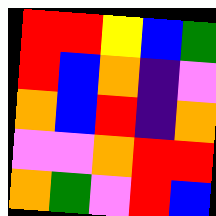[["red", "red", "yellow", "blue", "green"], ["red", "blue", "orange", "indigo", "violet"], ["orange", "blue", "red", "indigo", "orange"], ["violet", "violet", "orange", "red", "red"], ["orange", "green", "violet", "red", "blue"]]